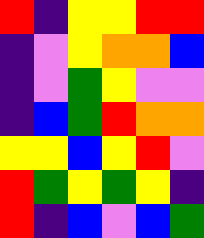[["red", "indigo", "yellow", "yellow", "red", "red"], ["indigo", "violet", "yellow", "orange", "orange", "blue"], ["indigo", "violet", "green", "yellow", "violet", "violet"], ["indigo", "blue", "green", "red", "orange", "orange"], ["yellow", "yellow", "blue", "yellow", "red", "violet"], ["red", "green", "yellow", "green", "yellow", "indigo"], ["red", "indigo", "blue", "violet", "blue", "green"]]